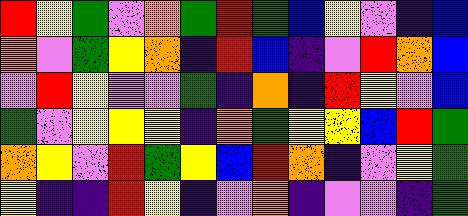[["red", "yellow", "green", "violet", "orange", "green", "red", "green", "blue", "yellow", "violet", "indigo", "blue"], ["orange", "violet", "green", "yellow", "orange", "indigo", "red", "blue", "indigo", "violet", "red", "orange", "blue"], ["violet", "red", "yellow", "violet", "violet", "green", "indigo", "orange", "indigo", "red", "yellow", "violet", "blue"], ["green", "violet", "yellow", "yellow", "yellow", "indigo", "orange", "green", "yellow", "yellow", "blue", "red", "green"], ["orange", "yellow", "violet", "red", "green", "yellow", "blue", "red", "orange", "indigo", "violet", "yellow", "green"], ["yellow", "indigo", "indigo", "red", "yellow", "indigo", "violet", "orange", "indigo", "violet", "violet", "indigo", "green"]]